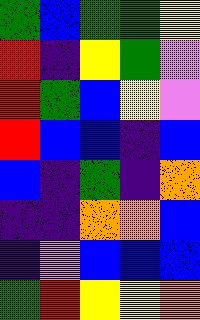[["green", "blue", "green", "green", "yellow"], ["red", "indigo", "yellow", "green", "violet"], ["red", "green", "blue", "yellow", "violet"], ["red", "blue", "blue", "indigo", "blue"], ["blue", "indigo", "green", "indigo", "orange"], ["indigo", "indigo", "orange", "orange", "blue"], ["indigo", "violet", "blue", "blue", "blue"], ["green", "red", "yellow", "yellow", "orange"]]